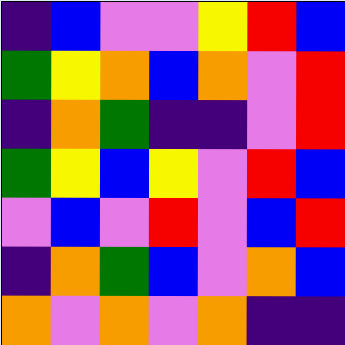[["indigo", "blue", "violet", "violet", "yellow", "red", "blue"], ["green", "yellow", "orange", "blue", "orange", "violet", "red"], ["indigo", "orange", "green", "indigo", "indigo", "violet", "red"], ["green", "yellow", "blue", "yellow", "violet", "red", "blue"], ["violet", "blue", "violet", "red", "violet", "blue", "red"], ["indigo", "orange", "green", "blue", "violet", "orange", "blue"], ["orange", "violet", "orange", "violet", "orange", "indigo", "indigo"]]